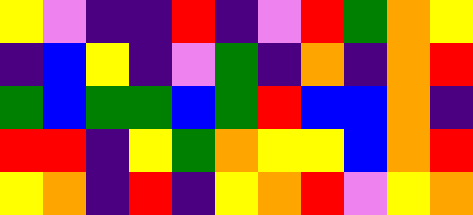[["yellow", "violet", "indigo", "indigo", "red", "indigo", "violet", "red", "green", "orange", "yellow"], ["indigo", "blue", "yellow", "indigo", "violet", "green", "indigo", "orange", "indigo", "orange", "red"], ["green", "blue", "green", "green", "blue", "green", "red", "blue", "blue", "orange", "indigo"], ["red", "red", "indigo", "yellow", "green", "orange", "yellow", "yellow", "blue", "orange", "red"], ["yellow", "orange", "indigo", "red", "indigo", "yellow", "orange", "red", "violet", "yellow", "orange"]]